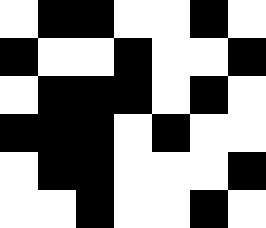[["white", "black", "black", "white", "white", "black", "white"], ["black", "white", "white", "black", "white", "white", "black"], ["white", "black", "black", "black", "white", "black", "white"], ["black", "black", "black", "white", "black", "white", "white"], ["white", "black", "black", "white", "white", "white", "black"], ["white", "white", "black", "white", "white", "black", "white"]]